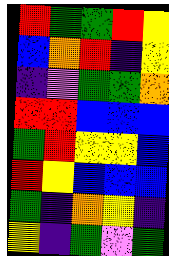[["red", "green", "green", "red", "yellow"], ["blue", "orange", "red", "indigo", "yellow"], ["indigo", "violet", "green", "green", "orange"], ["red", "red", "blue", "blue", "blue"], ["green", "red", "yellow", "yellow", "blue"], ["red", "yellow", "blue", "blue", "blue"], ["green", "indigo", "orange", "yellow", "indigo"], ["yellow", "indigo", "green", "violet", "green"]]